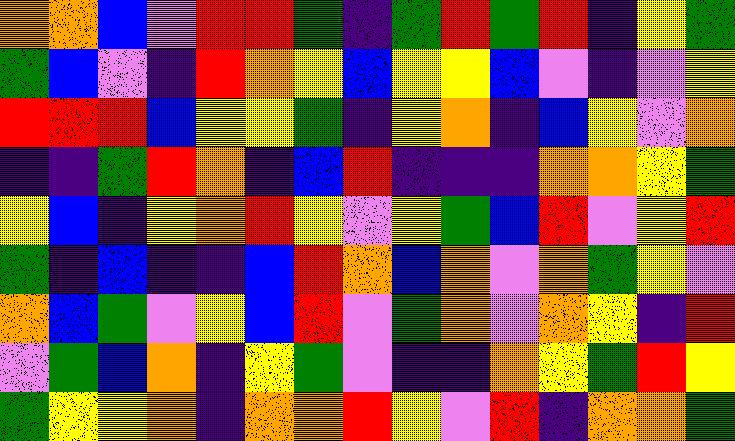[["orange", "orange", "blue", "violet", "red", "red", "green", "indigo", "green", "red", "green", "red", "indigo", "yellow", "green"], ["green", "blue", "violet", "indigo", "red", "orange", "yellow", "blue", "yellow", "yellow", "blue", "violet", "indigo", "violet", "yellow"], ["red", "red", "red", "blue", "yellow", "yellow", "green", "indigo", "yellow", "orange", "indigo", "blue", "yellow", "violet", "orange"], ["indigo", "indigo", "green", "red", "orange", "indigo", "blue", "red", "indigo", "indigo", "indigo", "orange", "orange", "yellow", "green"], ["yellow", "blue", "indigo", "yellow", "orange", "red", "yellow", "violet", "yellow", "green", "blue", "red", "violet", "yellow", "red"], ["green", "indigo", "blue", "indigo", "indigo", "blue", "red", "orange", "blue", "orange", "violet", "orange", "green", "yellow", "violet"], ["orange", "blue", "green", "violet", "yellow", "blue", "red", "violet", "green", "orange", "violet", "orange", "yellow", "indigo", "red"], ["violet", "green", "blue", "orange", "indigo", "yellow", "green", "violet", "indigo", "indigo", "orange", "yellow", "green", "red", "yellow"], ["green", "yellow", "yellow", "orange", "indigo", "orange", "orange", "red", "yellow", "violet", "red", "indigo", "orange", "orange", "green"]]